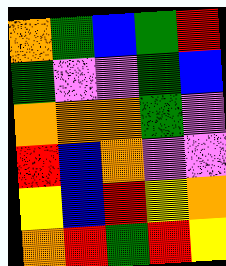[["orange", "green", "blue", "green", "red"], ["green", "violet", "violet", "green", "blue"], ["orange", "orange", "orange", "green", "violet"], ["red", "blue", "orange", "violet", "violet"], ["yellow", "blue", "red", "yellow", "orange"], ["orange", "red", "green", "red", "yellow"]]